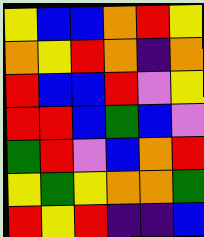[["yellow", "blue", "blue", "orange", "red", "yellow"], ["orange", "yellow", "red", "orange", "indigo", "orange"], ["red", "blue", "blue", "red", "violet", "yellow"], ["red", "red", "blue", "green", "blue", "violet"], ["green", "red", "violet", "blue", "orange", "red"], ["yellow", "green", "yellow", "orange", "orange", "green"], ["red", "yellow", "red", "indigo", "indigo", "blue"]]